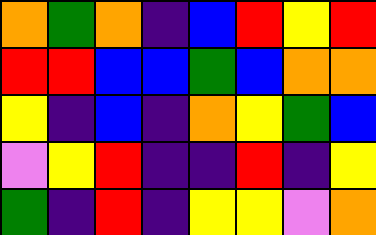[["orange", "green", "orange", "indigo", "blue", "red", "yellow", "red"], ["red", "red", "blue", "blue", "green", "blue", "orange", "orange"], ["yellow", "indigo", "blue", "indigo", "orange", "yellow", "green", "blue"], ["violet", "yellow", "red", "indigo", "indigo", "red", "indigo", "yellow"], ["green", "indigo", "red", "indigo", "yellow", "yellow", "violet", "orange"]]